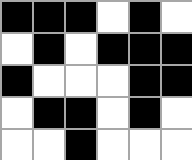[["black", "black", "black", "white", "black", "white"], ["white", "black", "white", "black", "black", "black"], ["black", "white", "white", "white", "black", "black"], ["white", "black", "black", "white", "black", "white"], ["white", "white", "black", "white", "white", "white"]]